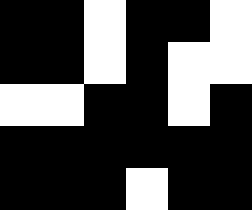[["black", "black", "white", "black", "black", "white"], ["black", "black", "white", "black", "white", "white"], ["white", "white", "black", "black", "white", "black"], ["black", "black", "black", "black", "black", "black"], ["black", "black", "black", "white", "black", "black"]]